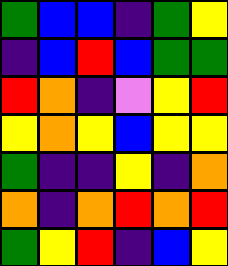[["green", "blue", "blue", "indigo", "green", "yellow"], ["indigo", "blue", "red", "blue", "green", "green"], ["red", "orange", "indigo", "violet", "yellow", "red"], ["yellow", "orange", "yellow", "blue", "yellow", "yellow"], ["green", "indigo", "indigo", "yellow", "indigo", "orange"], ["orange", "indigo", "orange", "red", "orange", "red"], ["green", "yellow", "red", "indigo", "blue", "yellow"]]